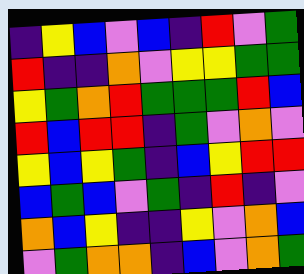[["indigo", "yellow", "blue", "violet", "blue", "indigo", "red", "violet", "green"], ["red", "indigo", "indigo", "orange", "violet", "yellow", "yellow", "green", "green"], ["yellow", "green", "orange", "red", "green", "green", "green", "red", "blue"], ["red", "blue", "red", "red", "indigo", "green", "violet", "orange", "violet"], ["yellow", "blue", "yellow", "green", "indigo", "blue", "yellow", "red", "red"], ["blue", "green", "blue", "violet", "green", "indigo", "red", "indigo", "violet"], ["orange", "blue", "yellow", "indigo", "indigo", "yellow", "violet", "orange", "blue"], ["violet", "green", "orange", "orange", "indigo", "blue", "violet", "orange", "green"]]